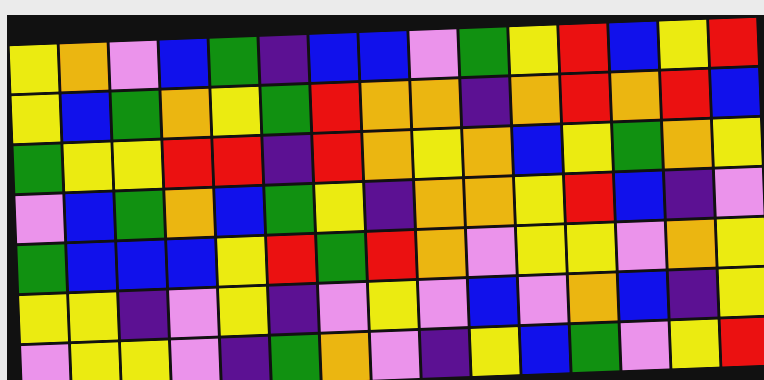[["yellow", "orange", "violet", "blue", "green", "indigo", "blue", "blue", "violet", "green", "yellow", "red", "blue", "yellow", "red"], ["yellow", "blue", "green", "orange", "yellow", "green", "red", "orange", "orange", "indigo", "orange", "red", "orange", "red", "blue"], ["green", "yellow", "yellow", "red", "red", "indigo", "red", "orange", "yellow", "orange", "blue", "yellow", "green", "orange", "yellow"], ["violet", "blue", "green", "orange", "blue", "green", "yellow", "indigo", "orange", "orange", "yellow", "red", "blue", "indigo", "violet"], ["green", "blue", "blue", "blue", "yellow", "red", "green", "red", "orange", "violet", "yellow", "yellow", "violet", "orange", "yellow"], ["yellow", "yellow", "indigo", "violet", "yellow", "indigo", "violet", "yellow", "violet", "blue", "violet", "orange", "blue", "indigo", "yellow"], ["violet", "yellow", "yellow", "violet", "indigo", "green", "orange", "violet", "indigo", "yellow", "blue", "green", "violet", "yellow", "red"]]